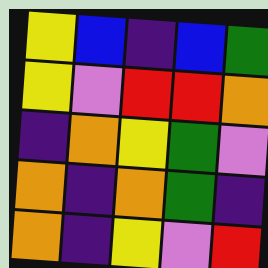[["yellow", "blue", "indigo", "blue", "green"], ["yellow", "violet", "red", "red", "orange"], ["indigo", "orange", "yellow", "green", "violet"], ["orange", "indigo", "orange", "green", "indigo"], ["orange", "indigo", "yellow", "violet", "red"]]